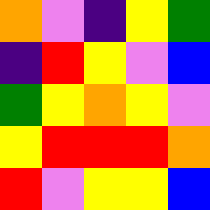[["orange", "violet", "indigo", "yellow", "green"], ["indigo", "red", "yellow", "violet", "blue"], ["green", "yellow", "orange", "yellow", "violet"], ["yellow", "red", "red", "red", "orange"], ["red", "violet", "yellow", "yellow", "blue"]]